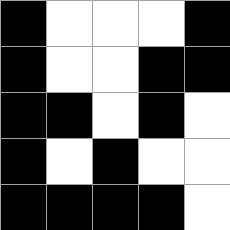[["black", "white", "white", "white", "black"], ["black", "white", "white", "black", "black"], ["black", "black", "white", "black", "white"], ["black", "white", "black", "white", "white"], ["black", "black", "black", "black", "white"]]